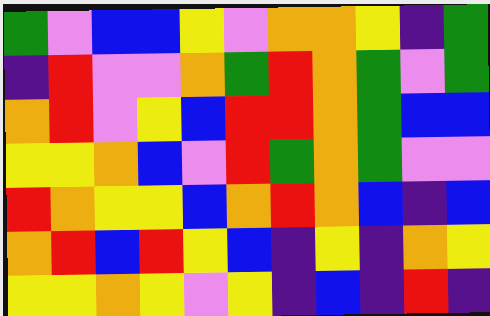[["green", "violet", "blue", "blue", "yellow", "violet", "orange", "orange", "yellow", "indigo", "green"], ["indigo", "red", "violet", "violet", "orange", "green", "red", "orange", "green", "violet", "green"], ["orange", "red", "violet", "yellow", "blue", "red", "red", "orange", "green", "blue", "blue"], ["yellow", "yellow", "orange", "blue", "violet", "red", "green", "orange", "green", "violet", "violet"], ["red", "orange", "yellow", "yellow", "blue", "orange", "red", "orange", "blue", "indigo", "blue"], ["orange", "red", "blue", "red", "yellow", "blue", "indigo", "yellow", "indigo", "orange", "yellow"], ["yellow", "yellow", "orange", "yellow", "violet", "yellow", "indigo", "blue", "indigo", "red", "indigo"]]